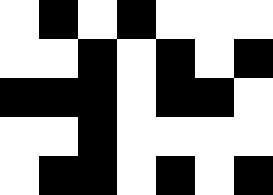[["white", "black", "white", "black", "white", "white", "white"], ["white", "white", "black", "white", "black", "white", "black"], ["black", "black", "black", "white", "black", "black", "white"], ["white", "white", "black", "white", "white", "white", "white"], ["white", "black", "black", "white", "black", "white", "black"]]